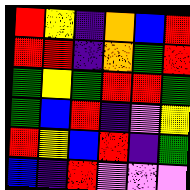[["red", "yellow", "indigo", "orange", "blue", "red"], ["red", "red", "indigo", "orange", "green", "red"], ["green", "yellow", "green", "red", "red", "green"], ["green", "blue", "red", "indigo", "violet", "yellow"], ["red", "yellow", "blue", "red", "indigo", "green"], ["blue", "indigo", "red", "violet", "violet", "violet"]]